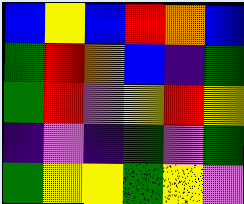[["blue", "yellow", "blue", "red", "orange", "blue"], ["green", "red", "orange", "blue", "indigo", "green"], ["green", "red", "violet", "yellow", "red", "yellow"], ["indigo", "violet", "indigo", "green", "violet", "green"], ["green", "yellow", "yellow", "green", "yellow", "violet"]]